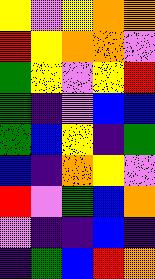[["yellow", "violet", "yellow", "orange", "orange"], ["red", "yellow", "orange", "orange", "violet"], ["green", "yellow", "violet", "yellow", "red"], ["green", "indigo", "violet", "blue", "blue"], ["green", "blue", "yellow", "indigo", "green"], ["blue", "indigo", "orange", "yellow", "violet"], ["red", "violet", "green", "blue", "orange"], ["violet", "indigo", "indigo", "blue", "indigo"], ["indigo", "green", "blue", "red", "orange"]]